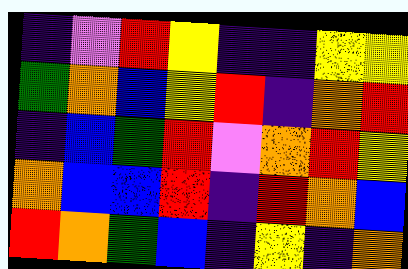[["indigo", "violet", "red", "yellow", "indigo", "indigo", "yellow", "yellow"], ["green", "orange", "blue", "yellow", "red", "indigo", "orange", "red"], ["indigo", "blue", "green", "red", "violet", "orange", "red", "yellow"], ["orange", "blue", "blue", "red", "indigo", "red", "orange", "blue"], ["red", "orange", "green", "blue", "indigo", "yellow", "indigo", "orange"]]